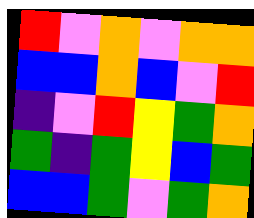[["red", "violet", "orange", "violet", "orange", "orange"], ["blue", "blue", "orange", "blue", "violet", "red"], ["indigo", "violet", "red", "yellow", "green", "orange"], ["green", "indigo", "green", "yellow", "blue", "green"], ["blue", "blue", "green", "violet", "green", "orange"]]